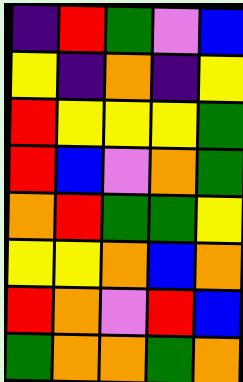[["indigo", "red", "green", "violet", "blue"], ["yellow", "indigo", "orange", "indigo", "yellow"], ["red", "yellow", "yellow", "yellow", "green"], ["red", "blue", "violet", "orange", "green"], ["orange", "red", "green", "green", "yellow"], ["yellow", "yellow", "orange", "blue", "orange"], ["red", "orange", "violet", "red", "blue"], ["green", "orange", "orange", "green", "orange"]]